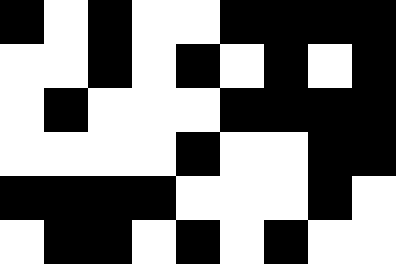[["black", "white", "black", "white", "white", "black", "black", "black", "black"], ["white", "white", "black", "white", "black", "white", "black", "white", "black"], ["white", "black", "white", "white", "white", "black", "black", "black", "black"], ["white", "white", "white", "white", "black", "white", "white", "black", "black"], ["black", "black", "black", "black", "white", "white", "white", "black", "white"], ["white", "black", "black", "white", "black", "white", "black", "white", "white"]]